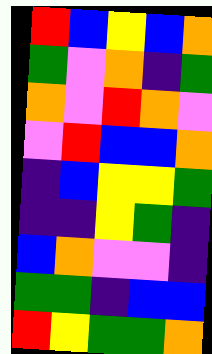[["red", "blue", "yellow", "blue", "orange"], ["green", "violet", "orange", "indigo", "green"], ["orange", "violet", "red", "orange", "violet"], ["violet", "red", "blue", "blue", "orange"], ["indigo", "blue", "yellow", "yellow", "green"], ["indigo", "indigo", "yellow", "green", "indigo"], ["blue", "orange", "violet", "violet", "indigo"], ["green", "green", "indigo", "blue", "blue"], ["red", "yellow", "green", "green", "orange"]]